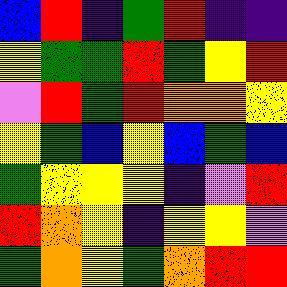[["blue", "red", "indigo", "green", "red", "indigo", "indigo"], ["yellow", "green", "green", "red", "green", "yellow", "red"], ["violet", "red", "green", "red", "orange", "orange", "yellow"], ["yellow", "green", "blue", "yellow", "blue", "green", "blue"], ["green", "yellow", "yellow", "yellow", "indigo", "violet", "red"], ["red", "orange", "yellow", "indigo", "yellow", "yellow", "violet"], ["green", "orange", "yellow", "green", "orange", "red", "red"]]